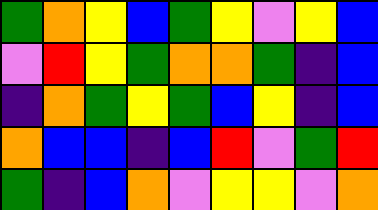[["green", "orange", "yellow", "blue", "green", "yellow", "violet", "yellow", "blue"], ["violet", "red", "yellow", "green", "orange", "orange", "green", "indigo", "blue"], ["indigo", "orange", "green", "yellow", "green", "blue", "yellow", "indigo", "blue"], ["orange", "blue", "blue", "indigo", "blue", "red", "violet", "green", "red"], ["green", "indigo", "blue", "orange", "violet", "yellow", "yellow", "violet", "orange"]]